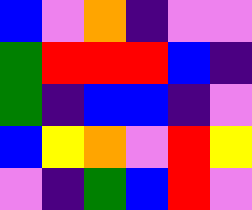[["blue", "violet", "orange", "indigo", "violet", "violet"], ["green", "red", "red", "red", "blue", "indigo"], ["green", "indigo", "blue", "blue", "indigo", "violet"], ["blue", "yellow", "orange", "violet", "red", "yellow"], ["violet", "indigo", "green", "blue", "red", "violet"]]